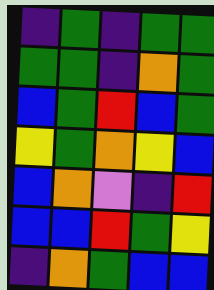[["indigo", "green", "indigo", "green", "green"], ["green", "green", "indigo", "orange", "green"], ["blue", "green", "red", "blue", "green"], ["yellow", "green", "orange", "yellow", "blue"], ["blue", "orange", "violet", "indigo", "red"], ["blue", "blue", "red", "green", "yellow"], ["indigo", "orange", "green", "blue", "blue"]]